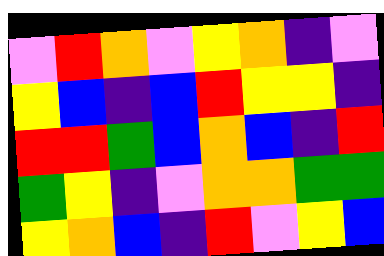[["violet", "red", "orange", "violet", "yellow", "orange", "indigo", "violet"], ["yellow", "blue", "indigo", "blue", "red", "yellow", "yellow", "indigo"], ["red", "red", "green", "blue", "orange", "blue", "indigo", "red"], ["green", "yellow", "indigo", "violet", "orange", "orange", "green", "green"], ["yellow", "orange", "blue", "indigo", "red", "violet", "yellow", "blue"]]